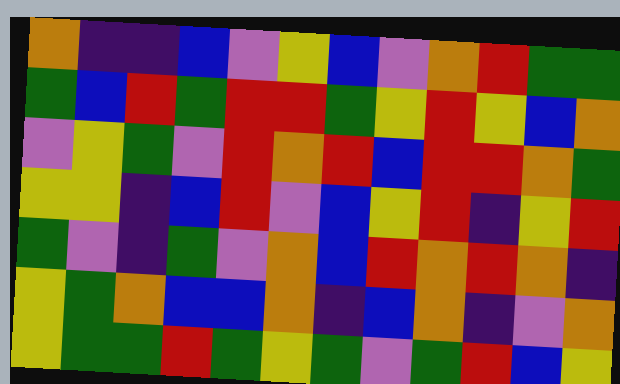[["orange", "indigo", "indigo", "blue", "violet", "yellow", "blue", "violet", "orange", "red", "green", "green"], ["green", "blue", "red", "green", "red", "red", "green", "yellow", "red", "yellow", "blue", "orange"], ["violet", "yellow", "green", "violet", "red", "orange", "red", "blue", "red", "red", "orange", "green"], ["yellow", "yellow", "indigo", "blue", "red", "violet", "blue", "yellow", "red", "indigo", "yellow", "red"], ["green", "violet", "indigo", "green", "violet", "orange", "blue", "red", "orange", "red", "orange", "indigo"], ["yellow", "green", "orange", "blue", "blue", "orange", "indigo", "blue", "orange", "indigo", "violet", "orange"], ["yellow", "green", "green", "red", "green", "yellow", "green", "violet", "green", "red", "blue", "yellow"]]